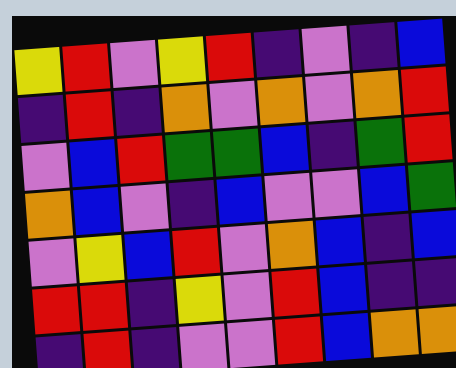[["yellow", "red", "violet", "yellow", "red", "indigo", "violet", "indigo", "blue"], ["indigo", "red", "indigo", "orange", "violet", "orange", "violet", "orange", "red"], ["violet", "blue", "red", "green", "green", "blue", "indigo", "green", "red"], ["orange", "blue", "violet", "indigo", "blue", "violet", "violet", "blue", "green"], ["violet", "yellow", "blue", "red", "violet", "orange", "blue", "indigo", "blue"], ["red", "red", "indigo", "yellow", "violet", "red", "blue", "indigo", "indigo"], ["indigo", "red", "indigo", "violet", "violet", "red", "blue", "orange", "orange"]]